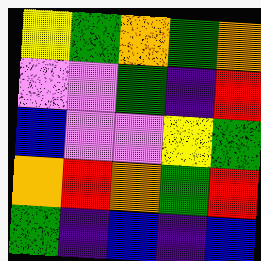[["yellow", "green", "orange", "green", "orange"], ["violet", "violet", "green", "indigo", "red"], ["blue", "violet", "violet", "yellow", "green"], ["orange", "red", "orange", "green", "red"], ["green", "indigo", "blue", "indigo", "blue"]]